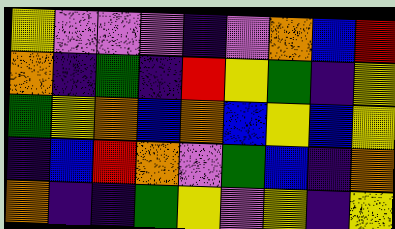[["yellow", "violet", "violet", "violet", "indigo", "violet", "orange", "blue", "red"], ["orange", "indigo", "green", "indigo", "red", "yellow", "green", "indigo", "yellow"], ["green", "yellow", "orange", "blue", "orange", "blue", "yellow", "blue", "yellow"], ["indigo", "blue", "red", "orange", "violet", "green", "blue", "indigo", "orange"], ["orange", "indigo", "indigo", "green", "yellow", "violet", "yellow", "indigo", "yellow"]]